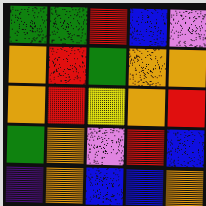[["green", "green", "red", "blue", "violet"], ["orange", "red", "green", "orange", "orange"], ["orange", "red", "yellow", "orange", "red"], ["green", "orange", "violet", "red", "blue"], ["indigo", "orange", "blue", "blue", "orange"]]